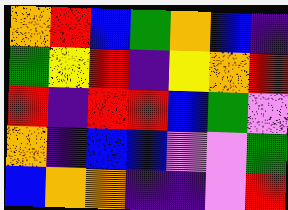[["orange", "red", "blue", "green", "orange", "blue", "indigo"], ["green", "yellow", "red", "indigo", "yellow", "orange", "red"], ["red", "indigo", "red", "red", "blue", "green", "violet"], ["orange", "indigo", "blue", "blue", "violet", "violet", "green"], ["blue", "orange", "orange", "indigo", "indigo", "violet", "red"]]